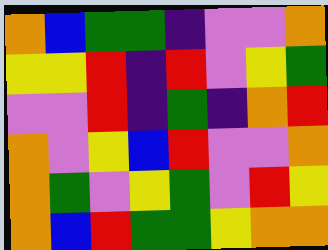[["orange", "blue", "green", "green", "indigo", "violet", "violet", "orange"], ["yellow", "yellow", "red", "indigo", "red", "violet", "yellow", "green"], ["violet", "violet", "red", "indigo", "green", "indigo", "orange", "red"], ["orange", "violet", "yellow", "blue", "red", "violet", "violet", "orange"], ["orange", "green", "violet", "yellow", "green", "violet", "red", "yellow"], ["orange", "blue", "red", "green", "green", "yellow", "orange", "orange"]]